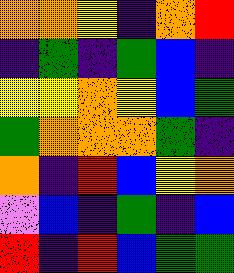[["orange", "orange", "yellow", "indigo", "orange", "red"], ["indigo", "green", "indigo", "green", "blue", "indigo"], ["yellow", "yellow", "orange", "yellow", "blue", "green"], ["green", "orange", "orange", "orange", "green", "indigo"], ["orange", "indigo", "red", "blue", "yellow", "orange"], ["violet", "blue", "indigo", "green", "indigo", "blue"], ["red", "indigo", "red", "blue", "green", "green"]]